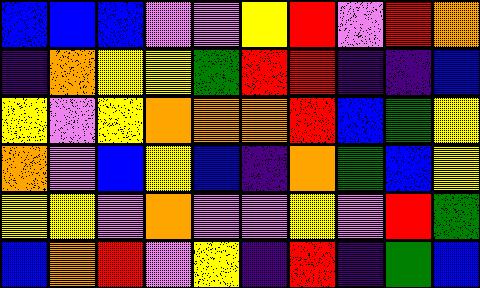[["blue", "blue", "blue", "violet", "violet", "yellow", "red", "violet", "red", "orange"], ["indigo", "orange", "yellow", "yellow", "green", "red", "red", "indigo", "indigo", "blue"], ["yellow", "violet", "yellow", "orange", "orange", "orange", "red", "blue", "green", "yellow"], ["orange", "violet", "blue", "yellow", "blue", "indigo", "orange", "green", "blue", "yellow"], ["yellow", "yellow", "violet", "orange", "violet", "violet", "yellow", "violet", "red", "green"], ["blue", "orange", "red", "violet", "yellow", "indigo", "red", "indigo", "green", "blue"]]